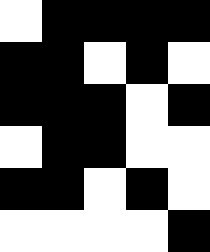[["white", "black", "black", "black", "black"], ["black", "black", "white", "black", "white"], ["black", "black", "black", "white", "black"], ["white", "black", "black", "white", "white"], ["black", "black", "white", "black", "white"], ["white", "white", "white", "white", "black"]]